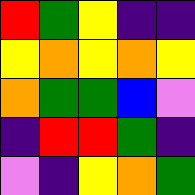[["red", "green", "yellow", "indigo", "indigo"], ["yellow", "orange", "yellow", "orange", "yellow"], ["orange", "green", "green", "blue", "violet"], ["indigo", "red", "red", "green", "indigo"], ["violet", "indigo", "yellow", "orange", "green"]]